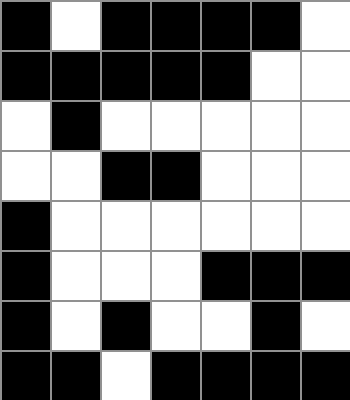[["black", "white", "black", "black", "black", "black", "white"], ["black", "black", "black", "black", "black", "white", "white"], ["white", "black", "white", "white", "white", "white", "white"], ["white", "white", "black", "black", "white", "white", "white"], ["black", "white", "white", "white", "white", "white", "white"], ["black", "white", "white", "white", "black", "black", "black"], ["black", "white", "black", "white", "white", "black", "white"], ["black", "black", "white", "black", "black", "black", "black"]]